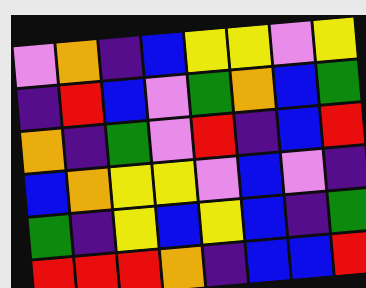[["violet", "orange", "indigo", "blue", "yellow", "yellow", "violet", "yellow"], ["indigo", "red", "blue", "violet", "green", "orange", "blue", "green"], ["orange", "indigo", "green", "violet", "red", "indigo", "blue", "red"], ["blue", "orange", "yellow", "yellow", "violet", "blue", "violet", "indigo"], ["green", "indigo", "yellow", "blue", "yellow", "blue", "indigo", "green"], ["red", "red", "red", "orange", "indigo", "blue", "blue", "red"]]